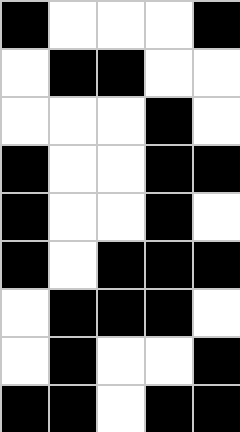[["black", "white", "white", "white", "black"], ["white", "black", "black", "white", "white"], ["white", "white", "white", "black", "white"], ["black", "white", "white", "black", "black"], ["black", "white", "white", "black", "white"], ["black", "white", "black", "black", "black"], ["white", "black", "black", "black", "white"], ["white", "black", "white", "white", "black"], ["black", "black", "white", "black", "black"]]